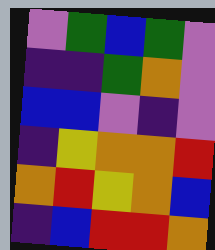[["violet", "green", "blue", "green", "violet"], ["indigo", "indigo", "green", "orange", "violet"], ["blue", "blue", "violet", "indigo", "violet"], ["indigo", "yellow", "orange", "orange", "red"], ["orange", "red", "yellow", "orange", "blue"], ["indigo", "blue", "red", "red", "orange"]]